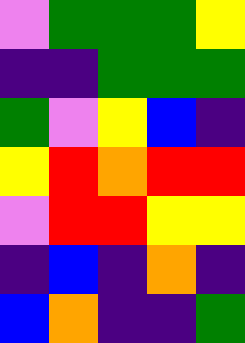[["violet", "green", "green", "green", "yellow"], ["indigo", "indigo", "green", "green", "green"], ["green", "violet", "yellow", "blue", "indigo"], ["yellow", "red", "orange", "red", "red"], ["violet", "red", "red", "yellow", "yellow"], ["indigo", "blue", "indigo", "orange", "indigo"], ["blue", "orange", "indigo", "indigo", "green"]]